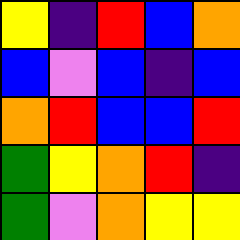[["yellow", "indigo", "red", "blue", "orange"], ["blue", "violet", "blue", "indigo", "blue"], ["orange", "red", "blue", "blue", "red"], ["green", "yellow", "orange", "red", "indigo"], ["green", "violet", "orange", "yellow", "yellow"]]